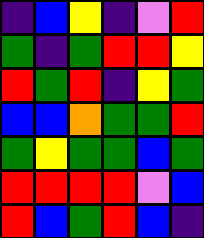[["indigo", "blue", "yellow", "indigo", "violet", "red"], ["green", "indigo", "green", "red", "red", "yellow"], ["red", "green", "red", "indigo", "yellow", "green"], ["blue", "blue", "orange", "green", "green", "red"], ["green", "yellow", "green", "green", "blue", "green"], ["red", "red", "red", "red", "violet", "blue"], ["red", "blue", "green", "red", "blue", "indigo"]]